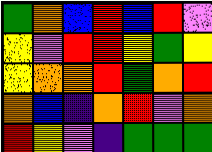[["green", "orange", "blue", "red", "blue", "red", "violet"], ["yellow", "violet", "red", "red", "yellow", "green", "yellow"], ["yellow", "orange", "orange", "red", "green", "orange", "red"], ["orange", "blue", "indigo", "orange", "red", "violet", "orange"], ["red", "yellow", "violet", "indigo", "green", "green", "green"]]